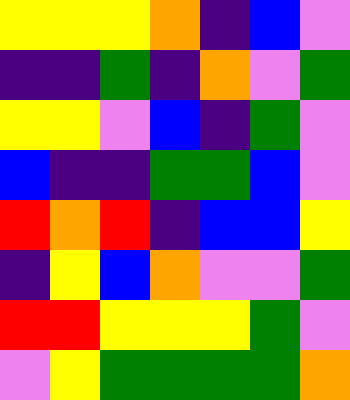[["yellow", "yellow", "yellow", "orange", "indigo", "blue", "violet"], ["indigo", "indigo", "green", "indigo", "orange", "violet", "green"], ["yellow", "yellow", "violet", "blue", "indigo", "green", "violet"], ["blue", "indigo", "indigo", "green", "green", "blue", "violet"], ["red", "orange", "red", "indigo", "blue", "blue", "yellow"], ["indigo", "yellow", "blue", "orange", "violet", "violet", "green"], ["red", "red", "yellow", "yellow", "yellow", "green", "violet"], ["violet", "yellow", "green", "green", "green", "green", "orange"]]